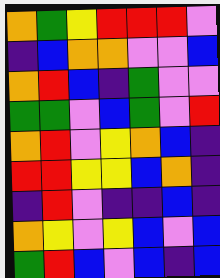[["orange", "green", "yellow", "red", "red", "red", "violet"], ["indigo", "blue", "orange", "orange", "violet", "violet", "blue"], ["orange", "red", "blue", "indigo", "green", "violet", "violet"], ["green", "green", "violet", "blue", "green", "violet", "red"], ["orange", "red", "violet", "yellow", "orange", "blue", "indigo"], ["red", "red", "yellow", "yellow", "blue", "orange", "indigo"], ["indigo", "red", "violet", "indigo", "indigo", "blue", "indigo"], ["orange", "yellow", "violet", "yellow", "blue", "violet", "blue"], ["green", "red", "blue", "violet", "blue", "indigo", "blue"]]